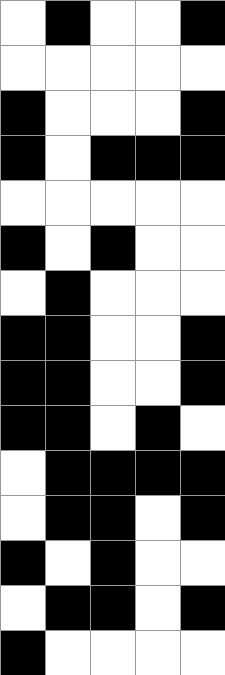[["white", "black", "white", "white", "black"], ["white", "white", "white", "white", "white"], ["black", "white", "white", "white", "black"], ["black", "white", "black", "black", "black"], ["white", "white", "white", "white", "white"], ["black", "white", "black", "white", "white"], ["white", "black", "white", "white", "white"], ["black", "black", "white", "white", "black"], ["black", "black", "white", "white", "black"], ["black", "black", "white", "black", "white"], ["white", "black", "black", "black", "black"], ["white", "black", "black", "white", "black"], ["black", "white", "black", "white", "white"], ["white", "black", "black", "white", "black"], ["black", "white", "white", "white", "white"]]